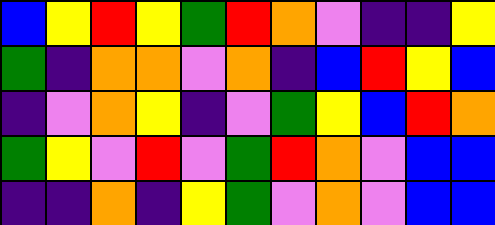[["blue", "yellow", "red", "yellow", "green", "red", "orange", "violet", "indigo", "indigo", "yellow"], ["green", "indigo", "orange", "orange", "violet", "orange", "indigo", "blue", "red", "yellow", "blue"], ["indigo", "violet", "orange", "yellow", "indigo", "violet", "green", "yellow", "blue", "red", "orange"], ["green", "yellow", "violet", "red", "violet", "green", "red", "orange", "violet", "blue", "blue"], ["indigo", "indigo", "orange", "indigo", "yellow", "green", "violet", "orange", "violet", "blue", "blue"]]